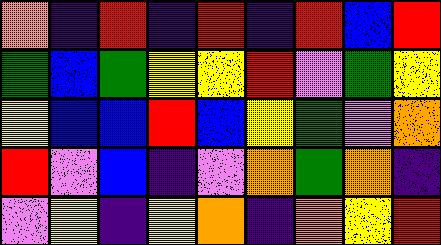[["orange", "indigo", "red", "indigo", "red", "indigo", "red", "blue", "red"], ["green", "blue", "green", "yellow", "yellow", "red", "violet", "green", "yellow"], ["yellow", "blue", "blue", "red", "blue", "yellow", "green", "violet", "orange"], ["red", "violet", "blue", "indigo", "violet", "orange", "green", "orange", "indigo"], ["violet", "yellow", "indigo", "yellow", "orange", "indigo", "orange", "yellow", "red"]]